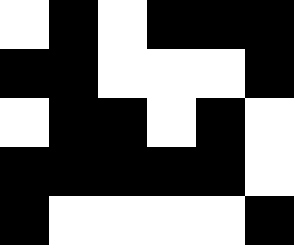[["white", "black", "white", "black", "black", "black"], ["black", "black", "white", "white", "white", "black"], ["white", "black", "black", "white", "black", "white"], ["black", "black", "black", "black", "black", "white"], ["black", "white", "white", "white", "white", "black"]]